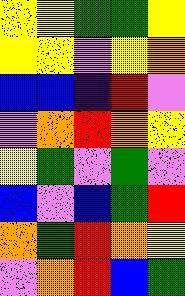[["yellow", "yellow", "green", "green", "yellow"], ["yellow", "yellow", "violet", "yellow", "orange"], ["blue", "blue", "indigo", "red", "violet"], ["violet", "orange", "red", "orange", "yellow"], ["yellow", "green", "violet", "green", "violet"], ["blue", "violet", "blue", "green", "red"], ["orange", "green", "red", "orange", "yellow"], ["violet", "orange", "red", "blue", "green"]]